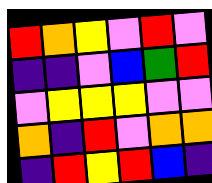[["red", "orange", "yellow", "violet", "red", "violet"], ["indigo", "indigo", "violet", "blue", "green", "red"], ["violet", "yellow", "yellow", "yellow", "violet", "violet"], ["orange", "indigo", "red", "violet", "orange", "orange"], ["indigo", "red", "yellow", "red", "blue", "indigo"]]